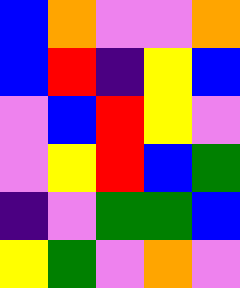[["blue", "orange", "violet", "violet", "orange"], ["blue", "red", "indigo", "yellow", "blue"], ["violet", "blue", "red", "yellow", "violet"], ["violet", "yellow", "red", "blue", "green"], ["indigo", "violet", "green", "green", "blue"], ["yellow", "green", "violet", "orange", "violet"]]